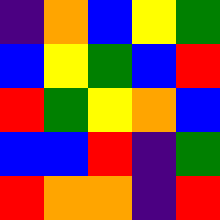[["indigo", "orange", "blue", "yellow", "green"], ["blue", "yellow", "green", "blue", "red"], ["red", "green", "yellow", "orange", "blue"], ["blue", "blue", "red", "indigo", "green"], ["red", "orange", "orange", "indigo", "red"]]